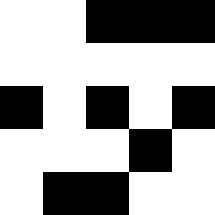[["white", "white", "black", "black", "black"], ["white", "white", "white", "white", "white"], ["black", "white", "black", "white", "black"], ["white", "white", "white", "black", "white"], ["white", "black", "black", "white", "white"]]